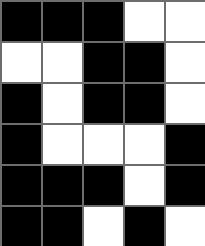[["black", "black", "black", "white", "white"], ["white", "white", "black", "black", "white"], ["black", "white", "black", "black", "white"], ["black", "white", "white", "white", "black"], ["black", "black", "black", "white", "black"], ["black", "black", "white", "black", "white"]]